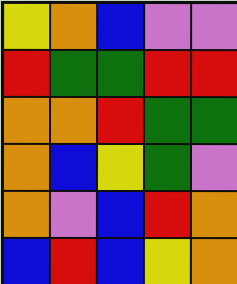[["yellow", "orange", "blue", "violet", "violet"], ["red", "green", "green", "red", "red"], ["orange", "orange", "red", "green", "green"], ["orange", "blue", "yellow", "green", "violet"], ["orange", "violet", "blue", "red", "orange"], ["blue", "red", "blue", "yellow", "orange"]]